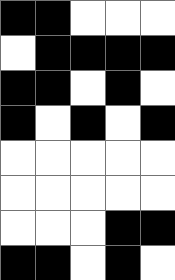[["black", "black", "white", "white", "white"], ["white", "black", "black", "black", "black"], ["black", "black", "white", "black", "white"], ["black", "white", "black", "white", "black"], ["white", "white", "white", "white", "white"], ["white", "white", "white", "white", "white"], ["white", "white", "white", "black", "black"], ["black", "black", "white", "black", "white"]]